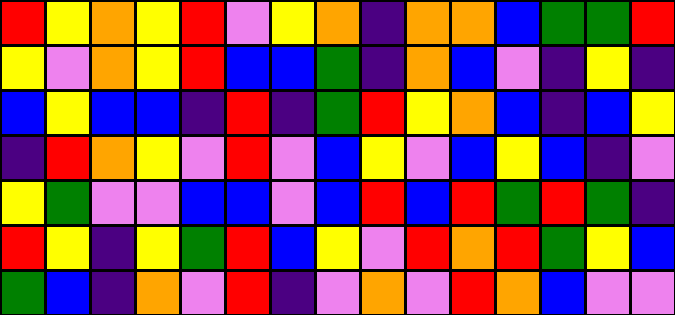[["red", "yellow", "orange", "yellow", "red", "violet", "yellow", "orange", "indigo", "orange", "orange", "blue", "green", "green", "red"], ["yellow", "violet", "orange", "yellow", "red", "blue", "blue", "green", "indigo", "orange", "blue", "violet", "indigo", "yellow", "indigo"], ["blue", "yellow", "blue", "blue", "indigo", "red", "indigo", "green", "red", "yellow", "orange", "blue", "indigo", "blue", "yellow"], ["indigo", "red", "orange", "yellow", "violet", "red", "violet", "blue", "yellow", "violet", "blue", "yellow", "blue", "indigo", "violet"], ["yellow", "green", "violet", "violet", "blue", "blue", "violet", "blue", "red", "blue", "red", "green", "red", "green", "indigo"], ["red", "yellow", "indigo", "yellow", "green", "red", "blue", "yellow", "violet", "red", "orange", "red", "green", "yellow", "blue"], ["green", "blue", "indigo", "orange", "violet", "red", "indigo", "violet", "orange", "violet", "red", "orange", "blue", "violet", "violet"]]